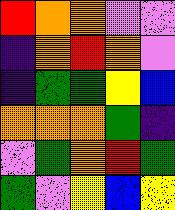[["red", "orange", "orange", "violet", "violet"], ["indigo", "orange", "red", "orange", "violet"], ["indigo", "green", "green", "yellow", "blue"], ["orange", "orange", "orange", "green", "indigo"], ["violet", "green", "orange", "red", "green"], ["green", "violet", "yellow", "blue", "yellow"]]